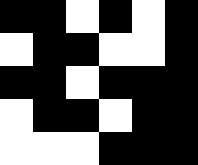[["black", "black", "white", "black", "white", "black"], ["white", "black", "black", "white", "white", "black"], ["black", "black", "white", "black", "black", "black"], ["white", "black", "black", "white", "black", "black"], ["white", "white", "white", "black", "black", "black"]]